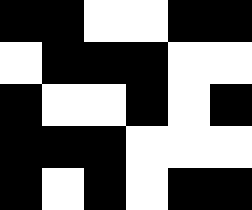[["black", "black", "white", "white", "black", "black"], ["white", "black", "black", "black", "white", "white"], ["black", "white", "white", "black", "white", "black"], ["black", "black", "black", "white", "white", "white"], ["black", "white", "black", "white", "black", "black"]]